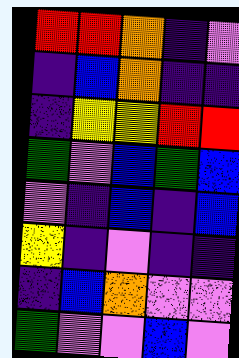[["red", "red", "orange", "indigo", "violet"], ["indigo", "blue", "orange", "indigo", "indigo"], ["indigo", "yellow", "yellow", "red", "red"], ["green", "violet", "blue", "green", "blue"], ["violet", "indigo", "blue", "indigo", "blue"], ["yellow", "indigo", "violet", "indigo", "indigo"], ["indigo", "blue", "orange", "violet", "violet"], ["green", "violet", "violet", "blue", "violet"]]